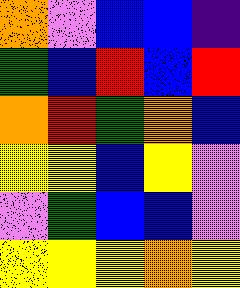[["orange", "violet", "blue", "blue", "indigo"], ["green", "blue", "red", "blue", "red"], ["orange", "red", "green", "orange", "blue"], ["yellow", "yellow", "blue", "yellow", "violet"], ["violet", "green", "blue", "blue", "violet"], ["yellow", "yellow", "yellow", "orange", "yellow"]]